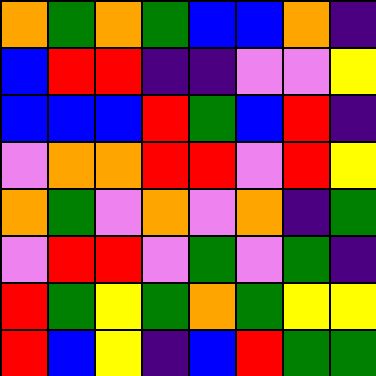[["orange", "green", "orange", "green", "blue", "blue", "orange", "indigo"], ["blue", "red", "red", "indigo", "indigo", "violet", "violet", "yellow"], ["blue", "blue", "blue", "red", "green", "blue", "red", "indigo"], ["violet", "orange", "orange", "red", "red", "violet", "red", "yellow"], ["orange", "green", "violet", "orange", "violet", "orange", "indigo", "green"], ["violet", "red", "red", "violet", "green", "violet", "green", "indigo"], ["red", "green", "yellow", "green", "orange", "green", "yellow", "yellow"], ["red", "blue", "yellow", "indigo", "blue", "red", "green", "green"]]